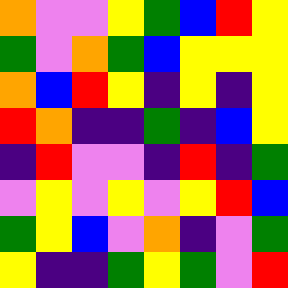[["orange", "violet", "violet", "yellow", "green", "blue", "red", "yellow"], ["green", "violet", "orange", "green", "blue", "yellow", "yellow", "yellow"], ["orange", "blue", "red", "yellow", "indigo", "yellow", "indigo", "yellow"], ["red", "orange", "indigo", "indigo", "green", "indigo", "blue", "yellow"], ["indigo", "red", "violet", "violet", "indigo", "red", "indigo", "green"], ["violet", "yellow", "violet", "yellow", "violet", "yellow", "red", "blue"], ["green", "yellow", "blue", "violet", "orange", "indigo", "violet", "green"], ["yellow", "indigo", "indigo", "green", "yellow", "green", "violet", "red"]]